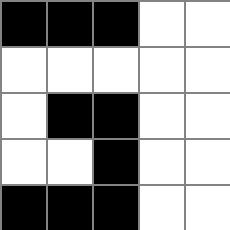[["black", "black", "black", "white", "white"], ["white", "white", "white", "white", "white"], ["white", "black", "black", "white", "white"], ["white", "white", "black", "white", "white"], ["black", "black", "black", "white", "white"]]